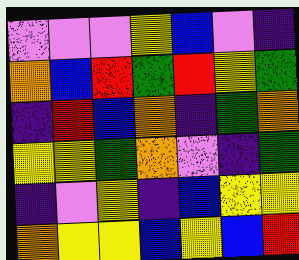[["violet", "violet", "violet", "yellow", "blue", "violet", "indigo"], ["orange", "blue", "red", "green", "red", "yellow", "green"], ["indigo", "red", "blue", "orange", "indigo", "green", "orange"], ["yellow", "yellow", "green", "orange", "violet", "indigo", "green"], ["indigo", "violet", "yellow", "indigo", "blue", "yellow", "yellow"], ["orange", "yellow", "yellow", "blue", "yellow", "blue", "red"]]